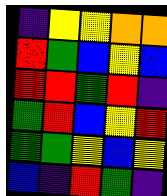[["indigo", "yellow", "yellow", "orange", "orange"], ["red", "green", "blue", "yellow", "blue"], ["red", "red", "green", "red", "indigo"], ["green", "red", "blue", "yellow", "red"], ["green", "green", "yellow", "blue", "yellow"], ["blue", "indigo", "red", "green", "indigo"]]